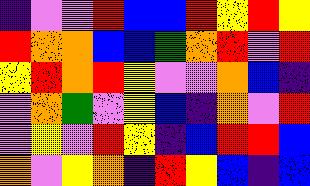[["indigo", "violet", "violet", "red", "blue", "blue", "red", "yellow", "red", "yellow"], ["red", "orange", "orange", "blue", "blue", "green", "orange", "red", "violet", "red"], ["yellow", "red", "orange", "red", "yellow", "violet", "violet", "orange", "blue", "indigo"], ["violet", "orange", "green", "violet", "yellow", "blue", "indigo", "orange", "violet", "red"], ["violet", "yellow", "violet", "red", "yellow", "indigo", "blue", "red", "red", "blue"], ["orange", "violet", "yellow", "orange", "indigo", "red", "yellow", "blue", "indigo", "blue"]]